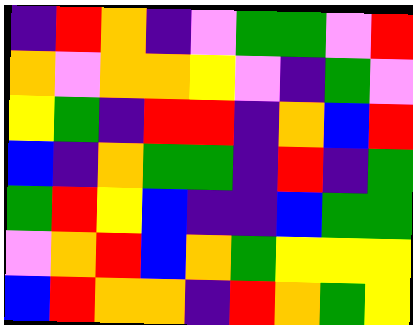[["indigo", "red", "orange", "indigo", "violet", "green", "green", "violet", "red"], ["orange", "violet", "orange", "orange", "yellow", "violet", "indigo", "green", "violet"], ["yellow", "green", "indigo", "red", "red", "indigo", "orange", "blue", "red"], ["blue", "indigo", "orange", "green", "green", "indigo", "red", "indigo", "green"], ["green", "red", "yellow", "blue", "indigo", "indigo", "blue", "green", "green"], ["violet", "orange", "red", "blue", "orange", "green", "yellow", "yellow", "yellow"], ["blue", "red", "orange", "orange", "indigo", "red", "orange", "green", "yellow"]]